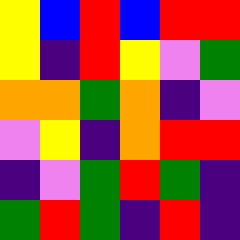[["yellow", "blue", "red", "blue", "red", "red"], ["yellow", "indigo", "red", "yellow", "violet", "green"], ["orange", "orange", "green", "orange", "indigo", "violet"], ["violet", "yellow", "indigo", "orange", "red", "red"], ["indigo", "violet", "green", "red", "green", "indigo"], ["green", "red", "green", "indigo", "red", "indigo"]]